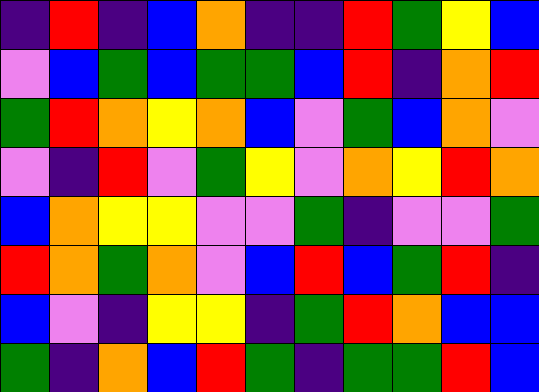[["indigo", "red", "indigo", "blue", "orange", "indigo", "indigo", "red", "green", "yellow", "blue"], ["violet", "blue", "green", "blue", "green", "green", "blue", "red", "indigo", "orange", "red"], ["green", "red", "orange", "yellow", "orange", "blue", "violet", "green", "blue", "orange", "violet"], ["violet", "indigo", "red", "violet", "green", "yellow", "violet", "orange", "yellow", "red", "orange"], ["blue", "orange", "yellow", "yellow", "violet", "violet", "green", "indigo", "violet", "violet", "green"], ["red", "orange", "green", "orange", "violet", "blue", "red", "blue", "green", "red", "indigo"], ["blue", "violet", "indigo", "yellow", "yellow", "indigo", "green", "red", "orange", "blue", "blue"], ["green", "indigo", "orange", "blue", "red", "green", "indigo", "green", "green", "red", "blue"]]